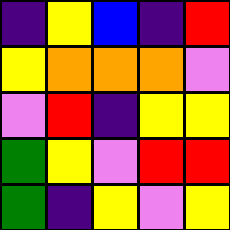[["indigo", "yellow", "blue", "indigo", "red"], ["yellow", "orange", "orange", "orange", "violet"], ["violet", "red", "indigo", "yellow", "yellow"], ["green", "yellow", "violet", "red", "red"], ["green", "indigo", "yellow", "violet", "yellow"]]